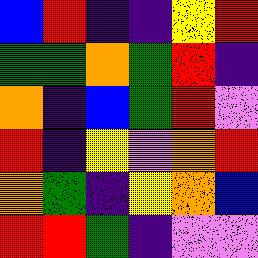[["blue", "red", "indigo", "indigo", "yellow", "red"], ["green", "green", "orange", "green", "red", "indigo"], ["orange", "indigo", "blue", "green", "red", "violet"], ["red", "indigo", "yellow", "violet", "orange", "red"], ["orange", "green", "indigo", "yellow", "orange", "blue"], ["red", "red", "green", "indigo", "violet", "violet"]]